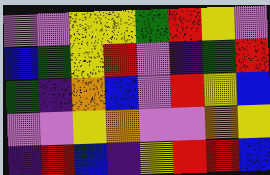[["violet", "violet", "yellow", "yellow", "green", "red", "yellow", "violet"], ["blue", "green", "yellow", "red", "violet", "indigo", "green", "red"], ["green", "indigo", "orange", "blue", "violet", "red", "yellow", "blue"], ["violet", "violet", "yellow", "orange", "violet", "violet", "orange", "yellow"], ["indigo", "red", "blue", "indigo", "yellow", "red", "red", "blue"]]